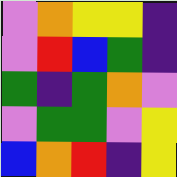[["violet", "orange", "yellow", "yellow", "indigo"], ["violet", "red", "blue", "green", "indigo"], ["green", "indigo", "green", "orange", "violet"], ["violet", "green", "green", "violet", "yellow"], ["blue", "orange", "red", "indigo", "yellow"]]